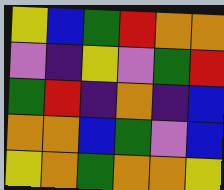[["yellow", "blue", "green", "red", "orange", "orange"], ["violet", "indigo", "yellow", "violet", "green", "red"], ["green", "red", "indigo", "orange", "indigo", "blue"], ["orange", "orange", "blue", "green", "violet", "blue"], ["yellow", "orange", "green", "orange", "orange", "yellow"]]